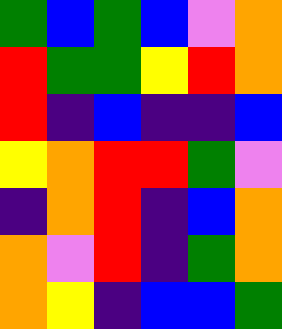[["green", "blue", "green", "blue", "violet", "orange"], ["red", "green", "green", "yellow", "red", "orange"], ["red", "indigo", "blue", "indigo", "indigo", "blue"], ["yellow", "orange", "red", "red", "green", "violet"], ["indigo", "orange", "red", "indigo", "blue", "orange"], ["orange", "violet", "red", "indigo", "green", "orange"], ["orange", "yellow", "indigo", "blue", "blue", "green"]]